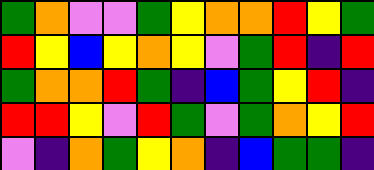[["green", "orange", "violet", "violet", "green", "yellow", "orange", "orange", "red", "yellow", "green"], ["red", "yellow", "blue", "yellow", "orange", "yellow", "violet", "green", "red", "indigo", "red"], ["green", "orange", "orange", "red", "green", "indigo", "blue", "green", "yellow", "red", "indigo"], ["red", "red", "yellow", "violet", "red", "green", "violet", "green", "orange", "yellow", "red"], ["violet", "indigo", "orange", "green", "yellow", "orange", "indigo", "blue", "green", "green", "indigo"]]